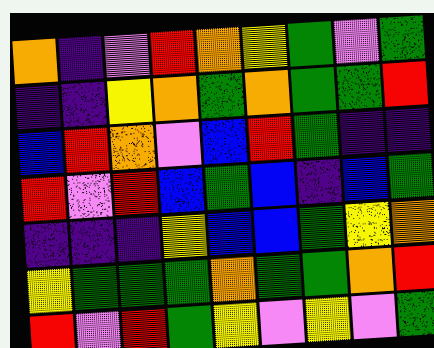[["orange", "indigo", "violet", "red", "orange", "yellow", "green", "violet", "green"], ["indigo", "indigo", "yellow", "orange", "green", "orange", "green", "green", "red"], ["blue", "red", "orange", "violet", "blue", "red", "green", "indigo", "indigo"], ["red", "violet", "red", "blue", "green", "blue", "indigo", "blue", "green"], ["indigo", "indigo", "indigo", "yellow", "blue", "blue", "green", "yellow", "orange"], ["yellow", "green", "green", "green", "orange", "green", "green", "orange", "red"], ["red", "violet", "red", "green", "yellow", "violet", "yellow", "violet", "green"]]